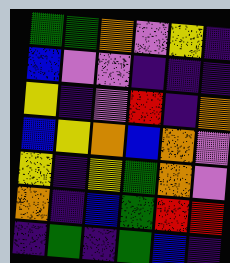[["green", "green", "orange", "violet", "yellow", "indigo"], ["blue", "violet", "violet", "indigo", "indigo", "indigo"], ["yellow", "indigo", "violet", "red", "indigo", "orange"], ["blue", "yellow", "orange", "blue", "orange", "violet"], ["yellow", "indigo", "yellow", "green", "orange", "violet"], ["orange", "indigo", "blue", "green", "red", "red"], ["indigo", "green", "indigo", "green", "blue", "indigo"]]